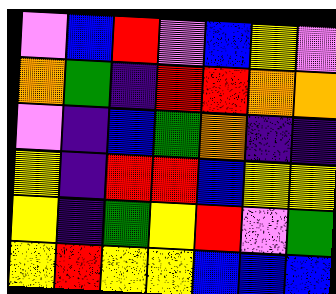[["violet", "blue", "red", "violet", "blue", "yellow", "violet"], ["orange", "green", "indigo", "red", "red", "orange", "orange"], ["violet", "indigo", "blue", "green", "orange", "indigo", "indigo"], ["yellow", "indigo", "red", "red", "blue", "yellow", "yellow"], ["yellow", "indigo", "green", "yellow", "red", "violet", "green"], ["yellow", "red", "yellow", "yellow", "blue", "blue", "blue"]]